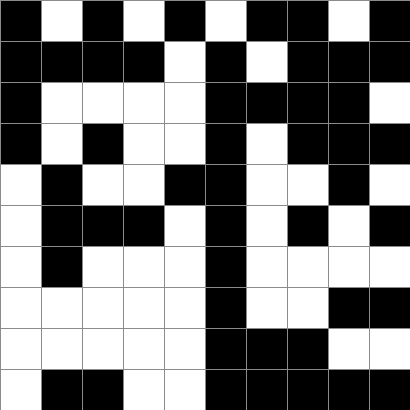[["black", "white", "black", "white", "black", "white", "black", "black", "white", "black"], ["black", "black", "black", "black", "white", "black", "white", "black", "black", "black"], ["black", "white", "white", "white", "white", "black", "black", "black", "black", "white"], ["black", "white", "black", "white", "white", "black", "white", "black", "black", "black"], ["white", "black", "white", "white", "black", "black", "white", "white", "black", "white"], ["white", "black", "black", "black", "white", "black", "white", "black", "white", "black"], ["white", "black", "white", "white", "white", "black", "white", "white", "white", "white"], ["white", "white", "white", "white", "white", "black", "white", "white", "black", "black"], ["white", "white", "white", "white", "white", "black", "black", "black", "white", "white"], ["white", "black", "black", "white", "white", "black", "black", "black", "black", "black"]]